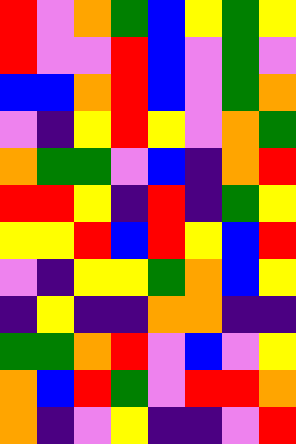[["red", "violet", "orange", "green", "blue", "yellow", "green", "yellow"], ["red", "violet", "violet", "red", "blue", "violet", "green", "violet"], ["blue", "blue", "orange", "red", "blue", "violet", "green", "orange"], ["violet", "indigo", "yellow", "red", "yellow", "violet", "orange", "green"], ["orange", "green", "green", "violet", "blue", "indigo", "orange", "red"], ["red", "red", "yellow", "indigo", "red", "indigo", "green", "yellow"], ["yellow", "yellow", "red", "blue", "red", "yellow", "blue", "red"], ["violet", "indigo", "yellow", "yellow", "green", "orange", "blue", "yellow"], ["indigo", "yellow", "indigo", "indigo", "orange", "orange", "indigo", "indigo"], ["green", "green", "orange", "red", "violet", "blue", "violet", "yellow"], ["orange", "blue", "red", "green", "violet", "red", "red", "orange"], ["orange", "indigo", "violet", "yellow", "indigo", "indigo", "violet", "red"]]